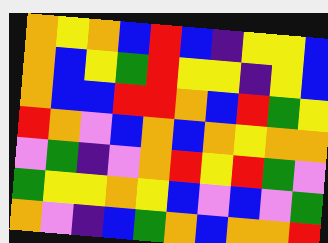[["orange", "yellow", "orange", "blue", "red", "blue", "indigo", "yellow", "yellow", "blue"], ["orange", "blue", "yellow", "green", "red", "yellow", "yellow", "indigo", "yellow", "blue"], ["orange", "blue", "blue", "red", "red", "orange", "blue", "red", "green", "yellow"], ["red", "orange", "violet", "blue", "orange", "blue", "orange", "yellow", "orange", "orange"], ["violet", "green", "indigo", "violet", "orange", "red", "yellow", "red", "green", "violet"], ["green", "yellow", "yellow", "orange", "yellow", "blue", "violet", "blue", "violet", "green"], ["orange", "violet", "indigo", "blue", "green", "orange", "blue", "orange", "orange", "red"]]